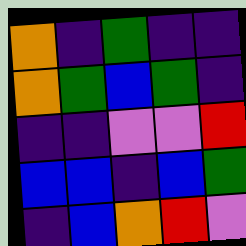[["orange", "indigo", "green", "indigo", "indigo"], ["orange", "green", "blue", "green", "indigo"], ["indigo", "indigo", "violet", "violet", "red"], ["blue", "blue", "indigo", "blue", "green"], ["indigo", "blue", "orange", "red", "violet"]]